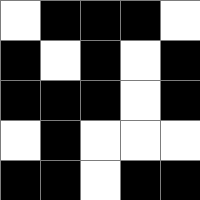[["white", "black", "black", "black", "white"], ["black", "white", "black", "white", "black"], ["black", "black", "black", "white", "black"], ["white", "black", "white", "white", "white"], ["black", "black", "white", "black", "black"]]